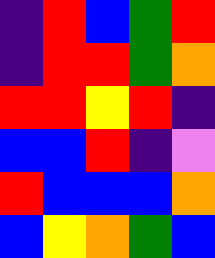[["indigo", "red", "blue", "green", "red"], ["indigo", "red", "red", "green", "orange"], ["red", "red", "yellow", "red", "indigo"], ["blue", "blue", "red", "indigo", "violet"], ["red", "blue", "blue", "blue", "orange"], ["blue", "yellow", "orange", "green", "blue"]]